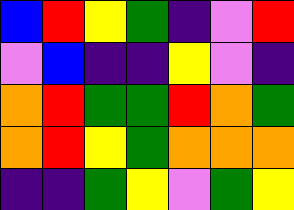[["blue", "red", "yellow", "green", "indigo", "violet", "red"], ["violet", "blue", "indigo", "indigo", "yellow", "violet", "indigo"], ["orange", "red", "green", "green", "red", "orange", "green"], ["orange", "red", "yellow", "green", "orange", "orange", "orange"], ["indigo", "indigo", "green", "yellow", "violet", "green", "yellow"]]